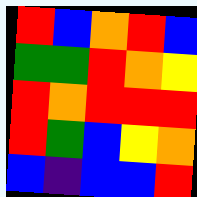[["red", "blue", "orange", "red", "blue"], ["green", "green", "red", "orange", "yellow"], ["red", "orange", "red", "red", "red"], ["red", "green", "blue", "yellow", "orange"], ["blue", "indigo", "blue", "blue", "red"]]